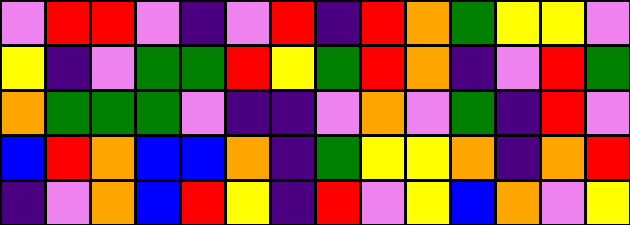[["violet", "red", "red", "violet", "indigo", "violet", "red", "indigo", "red", "orange", "green", "yellow", "yellow", "violet"], ["yellow", "indigo", "violet", "green", "green", "red", "yellow", "green", "red", "orange", "indigo", "violet", "red", "green"], ["orange", "green", "green", "green", "violet", "indigo", "indigo", "violet", "orange", "violet", "green", "indigo", "red", "violet"], ["blue", "red", "orange", "blue", "blue", "orange", "indigo", "green", "yellow", "yellow", "orange", "indigo", "orange", "red"], ["indigo", "violet", "orange", "blue", "red", "yellow", "indigo", "red", "violet", "yellow", "blue", "orange", "violet", "yellow"]]